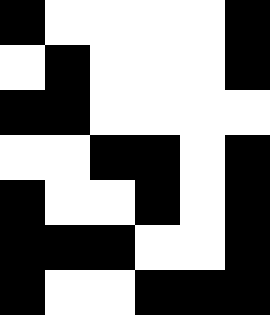[["black", "white", "white", "white", "white", "black"], ["white", "black", "white", "white", "white", "black"], ["black", "black", "white", "white", "white", "white"], ["white", "white", "black", "black", "white", "black"], ["black", "white", "white", "black", "white", "black"], ["black", "black", "black", "white", "white", "black"], ["black", "white", "white", "black", "black", "black"]]